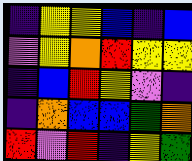[["indigo", "yellow", "yellow", "blue", "indigo", "blue"], ["violet", "yellow", "orange", "red", "yellow", "yellow"], ["indigo", "blue", "red", "yellow", "violet", "indigo"], ["indigo", "orange", "blue", "blue", "green", "orange"], ["red", "violet", "red", "indigo", "yellow", "green"]]